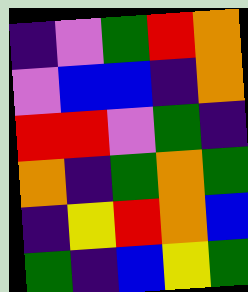[["indigo", "violet", "green", "red", "orange"], ["violet", "blue", "blue", "indigo", "orange"], ["red", "red", "violet", "green", "indigo"], ["orange", "indigo", "green", "orange", "green"], ["indigo", "yellow", "red", "orange", "blue"], ["green", "indigo", "blue", "yellow", "green"]]